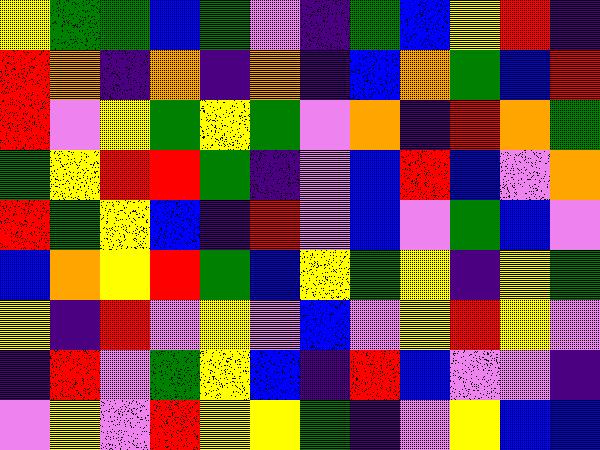[["yellow", "green", "green", "blue", "green", "violet", "indigo", "green", "blue", "yellow", "red", "indigo"], ["red", "orange", "indigo", "orange", "indigo", "orange", "indigo", "blue", "orange", "green", "blue", "red"], ["red", "violet", "yellow", "green", "yellow", "green", "violet", "orange", "indigo", "red", "orange", "green"], ["green", "yellow", "red", "red", "green", "indigo", "violet", "blue", "red", "blue", "violet", "orange"], ["red", "green", "yellow", "blue", "indigo", "red", "violet", "blue", "violet", "green", "blue", "violet"], ["blue", "orange", "yellow", "red", "green", "blue", "yellow", "green", "yellow", "indigo", "yellow", "green"], ["yellow", "indigo", "red", "violet", "yellow", "violet", "blue", "violet", "yellow", "red", "yellow", "violet"], ["indigo", "red", "violet", "green", "yellow", "blue", "indigo", "red", "blue", "violet", "violet", "indigo"], ["violet", "yellow", "violet", "red", "yellow", "yellow", "green", "indigo", "violet", "yellow", "blue", "blue"]]